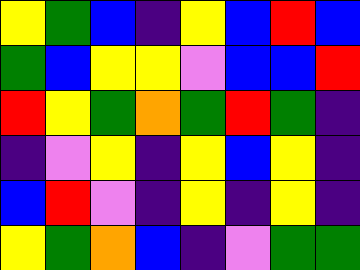[["yellow", "green", "blue", "indigo", "yellow", "blue", "red", "blue"], ["green", "blue", "yellow", "yellow", "violet", "blue", "blue", "red"], ["red", "yellow", "green", "orange", "green", "red", "green", "indigo"], ["indigo", "violet", "yellow", "indigo", "yellow", "blue", "yellow", "indigo"], ["blue", "red", "violet", "indigo", "yellow", "indigo", "yellow", "indigo"], ["yellow", "green", "orange", "blue", "indigo", "violet", "green", "green"]]